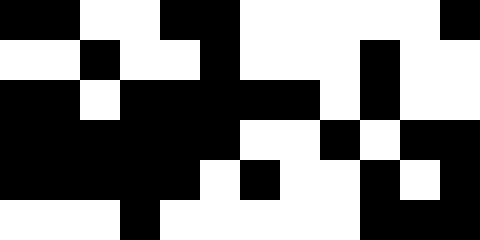[["black", "black", "white", "white", "black", "black", "white", "white", "white", "white", "white", "black"], ["white", "white", "black", "white", "white", "black", "white", "white", "white", "black", "white", "white"], ["black", "black", "white", "black", "black", "black", "black", "black", "white", "black", "white", "white"], ["black", "black", "black", "black", "black", "black", "white", "white", "black", "white", "black", "black"], ["black", "black", "black", "black", "black", "white", "black", "white", "white", "black", "white", "black"], ["white", "white", "white", "black", "white", "white", "white", "white", "white", "black", "black", "black"]]